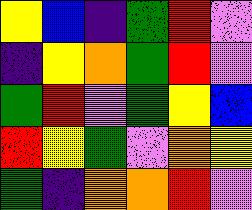[["yellow", "blue", "indigo", "green", "red", "violet"], ["indigo", "yellow", "orange", "green", "red", "violet"], ["green", "red", "violet", "green", "yellow", "blue"], ["red", "yellow", "green", "violet", "orange", "yellow"], ["green", "indigo", "orange", "orange", "red", "violet"]]